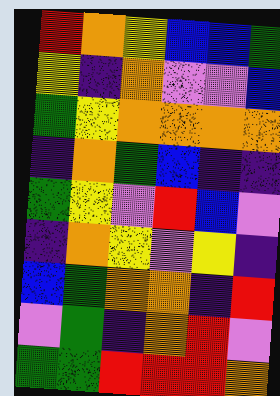[["red", "orange", "yellow", "blue", "blue", "green"], ["yellow", "indigo", "orange", "violet", "violet", "blue"], ["green", "yellow", "orange", "orange", "orange", "orange"], ["indigo", "orange", "green", "blue", "indigo", "indigo"], ["green", "yellow", "violet", "red", "blue", "violet"], ["indigo", "orange", "yellow", "violet", "yellow", "indigo"], ["blue", "green", "orange", "orange", "indigo", "red"], ["violet", "green", "indigo", "orange", "red", "violet"], ["green", "green", "red", "red", "red", "orange"]]